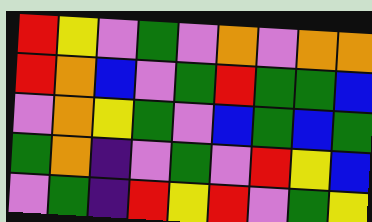[["red", "yellow", "violet", "green", "violet", "orange", "violet", "orange", "orange"], ["red", "orange", "blue", "violet", "green", "red", "green", "green", "blue"], ["violet", "orange", "yellow", "green", "violet", "blue", "green", "blue", "green"], ["green", "orange", "indigo", "violet", "green", "violet", "red", "yellow", "blue"], ["violet", "green", "indigo", "red", "yellow", "red", "violet", "green", "yellow"]]